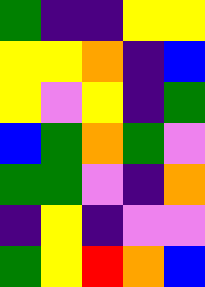[["green", "indigo", "indigo", "yellow", "yellow"], ["yellow", "yellow", "orange", "indigo", "blue"], ["yellow", "violet", "yellow", "indigo", "green"], ["blue", "green", "orange", "green", "violet"], ["green", "green", "violet", "indigo", "orange"], ["indigo", "yellow", "indigo", "violet", "violet"], ["green", "yellow", "red", "orange", "blue"]]